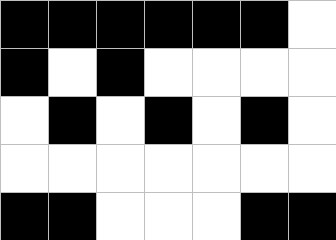[["black", "black", "black", "black", "black", "black", "white"], ["black", "white", "black", "white", "white", "white", "white"], ["white", "black", "white", "black", "white", "black", "white"], ["white", "white", "white", "white", "white", "white", "white"], ["black", "black", "white", "white", "white", "black", "black"]]